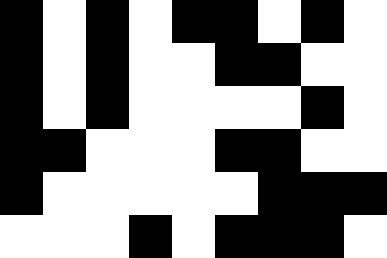[["black", "white", "black", "white", "black", "black", "white", "black", "white"], ["black", "white", "black", "white", "white", "black", "black", "white", "white"], ["black", "white", "black", "white", "white", "white", "white", "black", "white"], ["black", "black", "white", "white", "white", "black", "black", "white", "white"], ["black", "white", "white", "white", "white", "white", "black", "black", "black"], ["white", "white", "white", "black", "white", "black", "black", "black", "white"]]